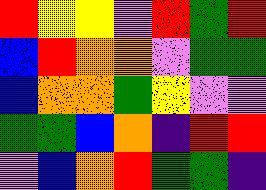[["red", "yellow", "yellow", "violet", "red", "green", "red"], ["blue", "red", "orange", "orange", "violet", "green", "green"], ["blue", "orange", "orange", "green", "yellow", "violet", "violet"], ["green", "green", "blue", "orange", "indigo", "red", "red"], ["violet", "blue", "orange", "red", "green", "green", "indigo"]]